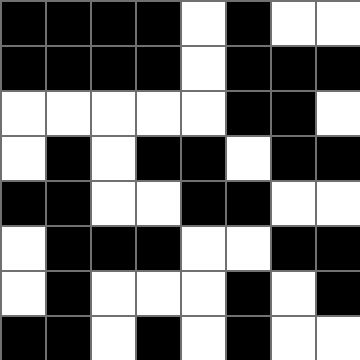[["black", "black", "black", "black", "white", "black", "white", "white"], ["black", "black", "black", "black", "white", "black", "black", "black"], ["white", "white", "white", "white", "white", "black", "black", "white"], ["white", "black", "white", "black", "black", "white", "black", "black"], ["black", "black", "white", "white", "black", "black", "white", "white"], ["white", "black", "black", "black", "white", "white", "black", "black"], ["white", "black", "white", "white", "white", "black", "white", "black"], ["black", "black", "white", "black", "white", "black", "white", "white"]]